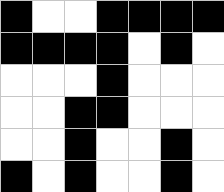[["black", "white", "white", "black", "black", "black", "black"], ["black", "black", "black", "black", "white", "black", "white"], ["white", "white", "white", "black", "white", "white", "white"], ["white", "white", "black", "black", "white", "white", "white"], ["white", "white", "black", "white", "white", "black", "white"], ["black", "white", "black", "white", "white", "black", "white"]]